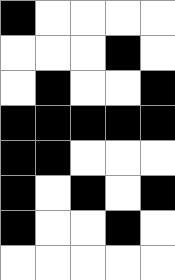[["black", "white", "white", "white", "white"], ["white", "white", "white", "black", "white"], ["white", "black", "white", "white", "black"], ["black", "black", "black", "black", "black"], ["black", "black", "white", "white", "white"], ["black", "white", "black", "white", "black"], ["black", "white", "white", "black", "white"], ["white", "white", "white", "white", "white"]]